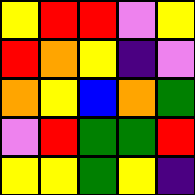[["yellow", "red", "red", "violet", "yellow"], ["red", "orange", "yellow", "indigo", "violet"], ["orange", "yellow", "blue", "orange", "green"], ["violet", "red", "green", "green", "red"], ["yellow", "yellow", "green", "yellow", "indigo"]]